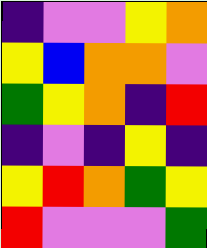[["indigo", "violet", "violet", "yellow", "orange"], ["yellow", "blue", "orange", "orange", "violet"], ["green", "yellow", "orange", "indigo", "red"], ["indigo", "violet", "indigo", "yellow", "indigo"], ["yellow", "red", "orange", "green", "yellow"], ["red", "violet", "violet", "violet", "green"]]